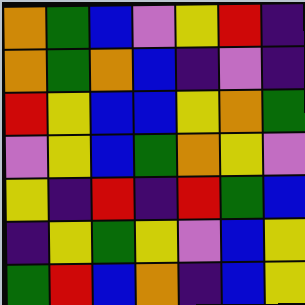[["orange", "green", "blue", "violet", "yellow", "red", "indigo"], ["orange", "green", "orange", "blue", "indigo", "violet", "indigo"], ["red", "yellow", "blue", "blue", "yellow", "orange", "green"], ["violet", "yellow", "blue", "green", "orange", "yellow", "violet"], ["yellow", "indigo", "red", "indigo", "red", "green", "blue"], ["indigo", "yellow", "green", "yellow", "violet", "blue", "yellow"], ["green", "red", "blue", "orange", "indigo", "blue", "yellow"]]